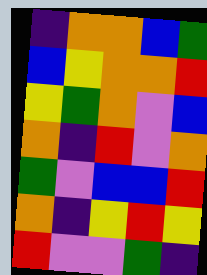[["indigo", "orange", "orange", "blue", "green"], ["blue", "yellow", "orange", "orange", "red"], ["yellow", "green", "orange", "violet", "blue"], ["orange", "indigo", "red", "violet", "orange"], ["green", "violet", "blue", "blue", "red"], ["orange", "indigo", "yellow", "red", "yellow"], ["red", "violet", "violet", "green", "indigo"]]